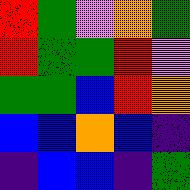[["red", "green", "violet", "orange", "green"], ["red", "green", "green", "red", "violet"], ["green", "green", "blue", "red", "orange"], ["blue", "blue", "orange", "blue", "indigo"], ["indigo", "blue", "blue", "indigo", "green"]]